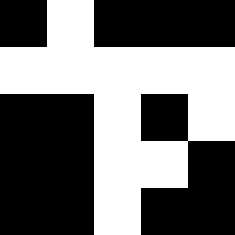[["black", "white", "black", "black", "black"], ["white", "white", "white", "white", "white"], ["black", "black", "white", "black", "white"], ["black", "black", "white", "white", "black"], ["black", "black", "white", "black", "black"]]